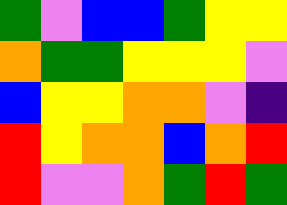[["green", "violet", "blue", "blue", "green", "yellow", "yellow"], ["orange", "green", "green", "yellow", "yellow", "yellow", "violet"], ["blue", "yellow", "yellow", "orange", "orange", "violet", "indigo"], ["red", "yellow", "orange", "orange", "blue", "orange", "red"], ["red", "violet", "violet", "orange", "green", "red", "green"]]